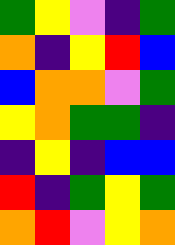[["green", "yellow", "violet", "indigo", "green"], ["orange", "indigo", "yellow", "red", "blue"], ["blue", "orange", "orange", "violet", "green"], ["yellow", "orange", "green", "green", "indigo"], ["indigo", "yellow", "indigo", "blue", "blue"], ["red", "indigo", "green", "yellow", "green"], ["orange", "red", "violet", "yellow", "orange"]]